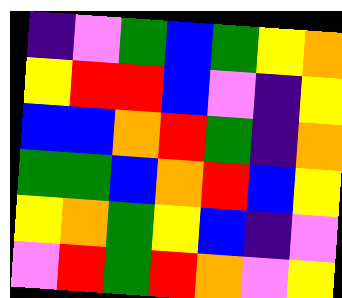[["indigo", "violet", "green", "blue", "green", "yellow", "orange"], ["yellow", "red", "red", "blue", "violet", "indigo", "yellow"], ["blue", "blue", "orange", "red", "green", "indigo", "orange"], ["green", "green", "blue", "orange", "red", "blue", "yellow"], ["yellow", "orange", "green", "yellow", "blue", "indigo", "violet"], ["violet", "red", "green", "red", "orange", "violet", "yellow"]]